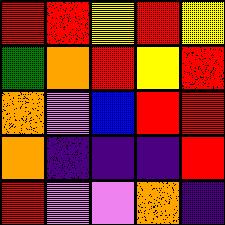[["red", "red", "yellow", "red", "yellow"], ["green", "orange", "red", "yellow", "red"], ["orange", "violet", "blue", "red", "red"], ["orange", "indigo", "indigo", "indigo", "red"], ["red", "violet", "violet", "orange", "indigo"]]